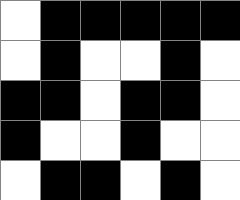[["white", "black", "black", "black", "black", "black"], ["white", "black", "white", "white", "black", "white"], ["black", "black", "white", "black", "black", "white"], ["black", "white", "white", "black", "white", "white"], ["white", "black", "black", "white", "black", "white"]]